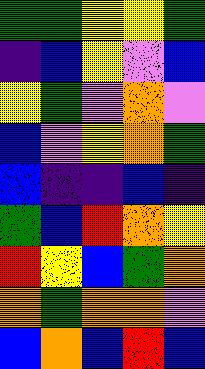[["green", "green", "yellow", "yellow", "green"], ["indigo", "blue", "yellow", "violet", "blue"], ["yellow", "green", "violet", "orange", "violet"], ["blue", "violet", "yellow", "orange", "green"], ["blue", "indigo", "indigo", "blue", "indigo"], ["green", "blue", "red", "orange", "yellow"], ["red", "yellow", "blue", "green", "orange"], ["orange", "green", "orange", "orange", "violet"], ["blue", "orange", "blue", "red", "blue"]]